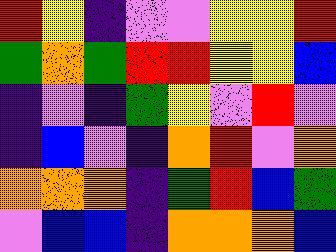[["red", "yellow", "indigo", "violet", "violet", "yellow", "yellow", "red"], ["green", "orange", "green", "red", "red", "yellow", "yellow", "blue"], ["indigo", "violet", "indigo", "green", "yellow", "violet", "red", "violet"], ["indigo", "blue", "violet", "indigo", "orange", "red", "violet", "orange"], ["orange", "orange", "orange", "indigo", "green", "red", "blue", "green"], ["violet", "blue", "blue", "indigo", "orange", "orange", "orange", "blue"]]